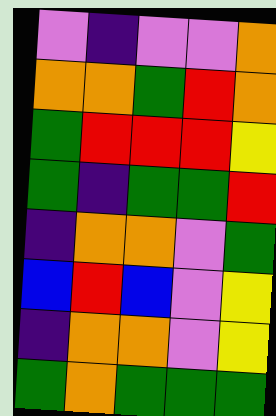[["violet", "indigo", "violet", "violet", "orange"], ["orange", "orange", "green", "red", "orange"], ["green", "red", "red", "red", "yellow"], ["green", "indigo", "green", "green", "red"], ["indigo", "orange", "orange", "violet", "green"], ["blue", "red", "blue", "violet", "yellow"], ["indigo", "orange", "orange", "violet", "yellow"], ["green", "orange", "green", "green", "green"]]